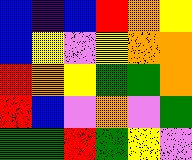[["blue", "indigo", "blue", "red", "orange", "yellow"], ["blue", "yellow", "violet", "yellow", "orange", "orange"], ["red", "orange", "yellow", "green", "green", "orange"], ["red", "blue", "violet", "orange", "violet", "green"], ["green", "green", "red", "green", "yellow", "violet"]]